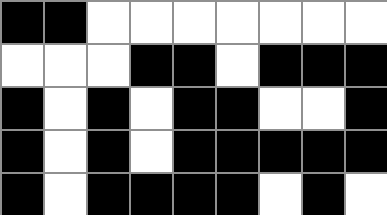[["black", "black", "white", "white", "white", "white", "white", "white", "white"], ["white", "white", "white", "black", "black", "white", "black", "black", "black"], ["black", "white", "black", "white", "black", "black", "white", "white", "black"], ["black", "white", "black", "white", "black", "black", "black", "black", "black"], ["black", "white", "black", "black", "black", "black", "white", "black", "white"]]